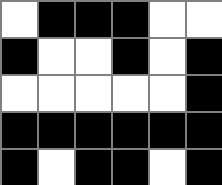[["white", "black", "black", "black", "white", "white"], ["black", "white", "white", "black", "white", "black"], ["white", "white", "white", "white", "white", "black"], ["black", "black", "black", "black", "black", "black"], ["black", "white", "black", "black", "white", "black"]]